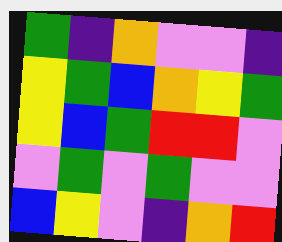[["green", "indigo", "orange", "violet", "violet", "indigo"], ["yellow", "green", "blue", "orange", "yellow", "green"], ["yellow", "blue", "green", "red", "red", "violet"], ["violet", "green", "violet", "green", "violet", "violet"], ["blue", "yellow", "violet", "indigo", "orange", "red"]]